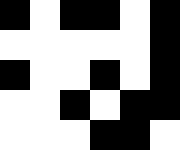[["black", "white", "black", "black", "white", "black"], ["white", "white", "white", "white", "white", "black"], ["black", "white", "white", "black", "white", "black"], ["white", "white", "black", "white", "black", "black"], ["white", "white", "white", "black", "black", "white"]]